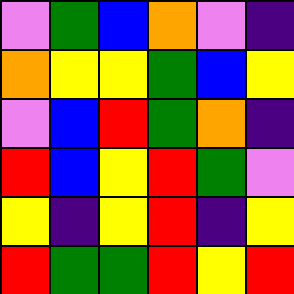[["violet", "green", "blue", "orange", "violet", "indigo"], ["orange", "yellow", "yellow", "green", "blue", "yellow"], ["violet", "blue", "red", "green", "orange", "indigo"], ["red", "blue", "yellow", "red", "green", "violet"], ["yellow", "indigo", "yellow", "red", "indigo", "yellow"], ["red", "green", "green", "red", "yellow", "red"]]